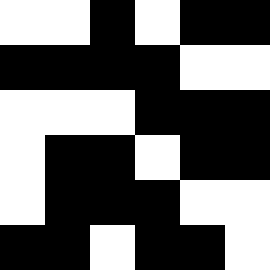[["white", "white", "black", "white", "black", "black"], ["black", "black", "black", "black", "white", "white"], ["white", "white", "white", "black", "black", "black"], ["white", "black", "black", "white", "black", "black"], ["white", "black", "black", "black", "white", "white"], ["black", "black", "white", "black", "black", "white"]]